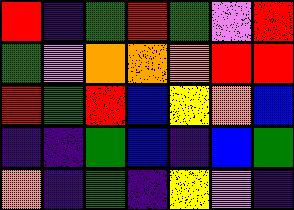[["red", "indigo", "green", "red", "green", "violet", "red"], ["green", "violet", "orange", "orange", "orange", "red", "red"], ["red", "green", "red", "blue", "yellow", "orange", "blue"], ["indigo", "indigo", "green", "blue", "indigo", "blue", "green"], ["orange", "indigo", "green", "indigo", "yellow", "violet", "indigo"]]